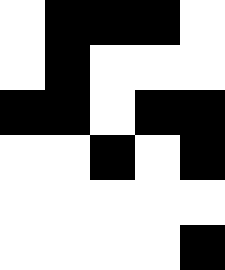[["white", "black", "black", "black", "white"], ["white", "black", "white", "white", "white"], ["black", "black", "white", "black", "black"], ["white", "white", "black", "white", "black"], ["white", "white", "white", "white", "white"], ["white", "white", "white", "white", "black"]]